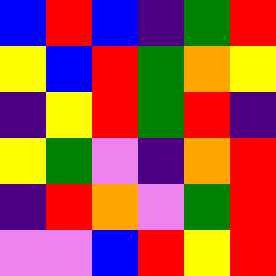[["blue", "red", "blue", "indigo", "green", "red"], ["yellow", "blue", "red", "green", "orange", "yellow"], ["indigo", "yellow", "red", "green", "red", "indigo"], ["yellow", "green", "violet", "indigo", "orange", "red"], ["indigo", "red", "orange", "violet", "green", "red"], ["violet", "violet", "blue", "red", "yellow", "red"]]